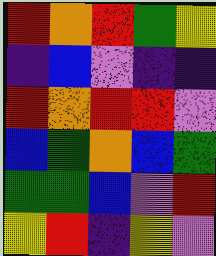[["red", "orange", "red", "green", "yellow"], ["indigo", "blue", "violet", "indigo", "indigo"], ["red", "orange", "red", "red", "violet"], ["blue", "green", "orange", "blue", "green"], ["green", "green", "blue", "violet", "red"], ["yellow", "red", "indigo", "yellow", "violet"]]